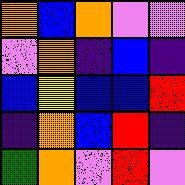[["orange", "blue", "orange", "violet", "violet"], ["violet", "orange", "indigo", "blue", "indigo"], ["blue", "yellow", "blue", "blue", "red"], ["indigo", "orange", "blue", "red", "indigo"], ["green", "orange", "violet", "red", "violet"]]